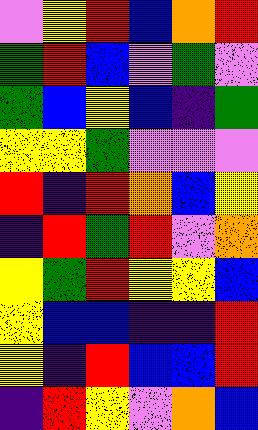[["violet", "yellow", "red", "blue", "orange", "red"], ["green", "red", "blue", "violet", "green", "violet"], ["green", "blue", "yellow", "blue", "indigo", "green"], ["yellow", "yellow", "green", "violet", "violet", "violet"], ["red", "indigo", "red", "orange", "blue", "yellow"], ["indigo", "red", "green", "red", "violet", "orange"], ["yellow", "green", "red", "yellow", "yellow", "blue"], ["yellow", "blue", "blue", "indigo", "indigo", "red"], ["yellow", "indigo", "red", "blue", "blue", "red"], ["indigo", "red", "yellow", "violet", "orange", "blue"]]